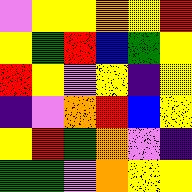[["violet", "yellow", "yellow", "orange", "yellow", "red"], ["yellow", "green", "red", "blue", "green", "yellow"], ["red", "yellow", "violet", "yellow", "indigo", "yellow"], ["indigo", "violet", "orange", "red", "blue", "yellow"], ["yellow", "red", "green", "orange", "violet", "indigo"], ["green", "green", "violet", "orange", "yellow", "yellow"]]